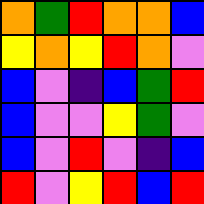[["orange", "green", "red", "orange", "orange", "blue"], ["yellow", "orange", "yellow", "red", "orange", "violet"], ["blue", "violet", "indigo", "blue", "green", "red"], ["blue", "violet", "violet", "yellow", "green", "violet"], ["blue", "violet", "red", "violet", "indigo", "blue"], ["red", "violet", "yellow", "red", "blue", "red"]]